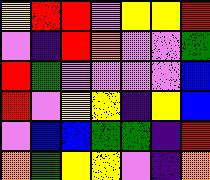[["yellow", "red", "red", "violet", "yellow", "yellow", "red"], ["violet", "indigo", "red", "orange", "violet", "violet", "green"], ["red", "green", "violet", "violet", "violet", "violet", "blue"], ["red", "violet", "yellow", "yellow", "indigo", "yellow", "blue"], ["violet", "blue", "blue", "green", "green", "indigo", "red"], ["orange", "green", "yellow", "yellow", "violet", "indigo", "orange"]]